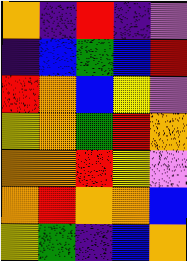[["orange", "indigo", "red", "indigo", "violet"], ["indigo", "blue", "green", "blue", "red"], ["red", "orange", "blue", "yellow", "violet"], ["yellow", "orange", "green", "red", "orange"], ["orange", "orange", "red", "yellow", "violet"], ["orange", "red", "orange", "orange", "blue"], ["yellow", "green", "indigo", "blue", "orange"]]